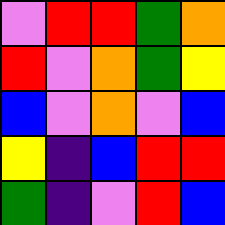[["violet", "red", "red", "green", "orange"], ["red", "violet", "orange", "green", "yellow"], ["blue", "violet", "orange", "violet", "blue"], ["yellow", "indigo", "blue", "red", "red"], ["green", "indigo", "violet", "red", "blue"]]